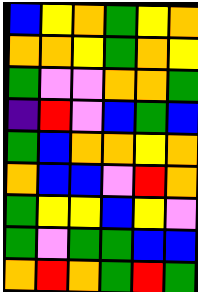[["blue", "yellow", "orange", "green", "yellow", "orange"], ["orange", "orange", "yellow", "green", "orange", "yellow"], ["green", "violet", "violet", "orange", "orange", "green"], ["indigo", "red", "violet", "blue", "green", "blue"], ["green", "blue", "orange", "orange", "yellow", "orange"], ["orange", "blue", "blue", "violet", "red", "orange"], ["green", "yellow", "yellow", "blue", "yellow", "violet"], ["green", "violet", "green", "green", "blue", "blue"], ["orange", "red", "orange", "green", "red", "green"]]